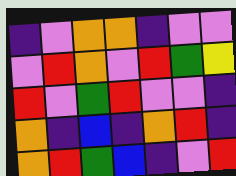[["indigo", "violet", "orange", "orange", "indigo", "violet", "violet"], ["violet", "red", "orange", "violet", "red", "green", "yellow"], ["red", "violet", "green", "red", "violet", "violet", "indigo"], ["orange", "indigo", "blue", "indigo", "orange", "red", "indigo"], ["orange", "red", "green", "blue", "indigo", "violet", "red"]]